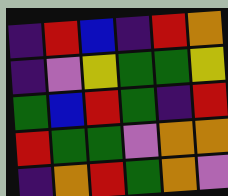[["indigo", "red", "blue", "indigo", "red", "orange"], ["indigo", "violet", "yellow", "green", "green", "yellow"], ["green", "blue", "red", "green", "indigo", "red"], ["red", "green", "green", "violet", "orange", "orange"], ["indigo", "orange", "red", "green", "orange", "violet"]]